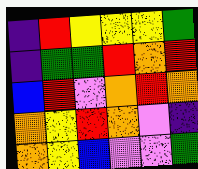[["indigo", "red", "yellow", "yellow", "yellow", "green"], ["indigo", "green", "green", "red", "orange", "red"], ["blue", "red", "violet", "orange", "red", "orange"], ["orange", "yellow", "red", "orange", "violet", "indigo"], ["orange", "yellow", "blue", "violet", "violet", "green"]]